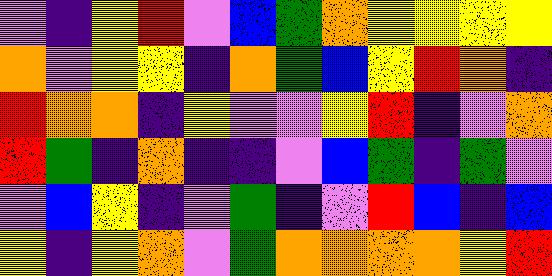[["violet", "indigo", "yellow", "red", "violet", "blue", "green", "orange", "yellow", "yellow", "yellow", "yellow"], ["orange", "violet", "yellow", "yellow", "indigo", "orange", "green", "blue", "yellow", "red", "orange", "indigo"], ["red", "orange", "orange", "indigo", "yellow", "violet", "violet", "yellow", "red", "indigo", "violet", "orange"], ["red", "green", "indigo", "orange", "indigo", "indigo", "violet", "blue", "green", "indigo", "green", "violet"], ["violet", "blue", "yellow", "indigo", "violet", "green", "indigo", "violet", "red", "blue", "indigo", "blue"], ["yellow", "indigo", "yellow", "orange", "violet", "green", "orange", "orange", "orange", "orange", "yellow", "red"]]